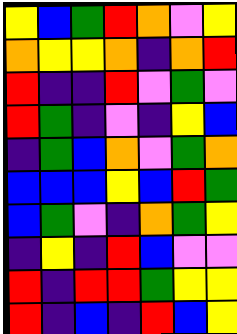[["yellow", "blue", "green", "red", "orange", "violet", "yellow"], ["orange", "yellow", "yellow", "orange", "indigo", "orange", "red"], ["red", "indigo", "indigo", "red", "violet", "green", "violet"], ["red", "green", "indigo", "violet", "indigo", "yellow", "blue"], ["indigo", "green", "blue", "orange", "violet", "green", "orange"], ["blue", "blue", "blue", "yellow", "blue", "red", "green"], ["blue", "green", "violet", "indigo", "orange", "green", "yellow"], ["indigo", "yellow", "indigo", "red", "blue", "violet", "violet"], ["red", "indigo", "red", "red", "green", "yellow", "yellow"], ["red", "indigo", "blue", "indigo", "red", "blue", "yellow"]]